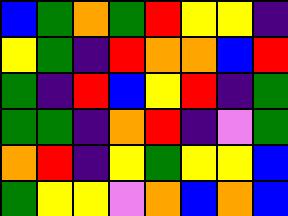[["blue", "green", "orange", "green", "red", "yellow", "yellow", "indigo"], ["yellow", "green", "indigo", "red", "orange", "orange", "blue", "red"], ["green", "indigo", "red", "blue", "yellow", "red", "indigo", "green"], ["green", "green", "indigo", "orange", "red", "indigo", "violet", "green"], ["orange", "red", "indigo", "yellow", "green", "yellow", "yellow", "blue"], ["green", "yellow", "yellow", "violet", "orange", "blue", "orange", "blue"]]